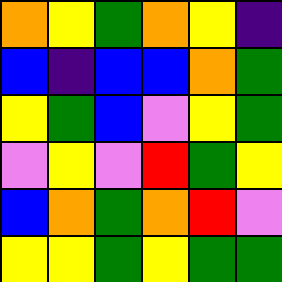[["orange", "yellow", "green", "orange", "yellow", "indigo"], ["blue", "indigo", "blue", "blue", "orange", "green"], ["yellow", "green", "blue", "violet", "yellow", "green"], ["violet", "yellow", "violet", "red", "green", "yellow"], ["blue", "orange", "green", "orange", "red", "violet"], ["yellow", "yellow", "green", "yellow", "green", "green"]]